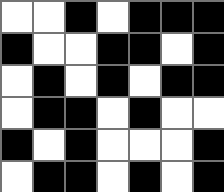[["white", "white", "black", "white", "black", "black", "black"], ["black", "white", "white", "black", "black", "white", "black"], ["white", "black", "white", "black", "white", "black", "black"], ["white", "black", "black", "white", "black", "white", "white"], ["black", "white", "black", "white", "white", "white", "black"], ["white", "black", "black", "white", "black", "white", "black"]]